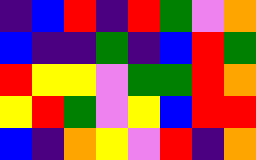[["indigo", "blue", "red", "indigo", "red", "green", "violet", "orange"], ["blue", "indigo", "indigo", "green", "indigo", "blue", "red", "green"], ["red", "yellow", "yellow", "violet", "green", "green", "red", "orange"], ["yellow", "red", "green", "violet", "yellow", "blue", "red", "red"], ["blue", "indigo", "orange", "yellow", "violet", "red", "indigo", "orange"]]